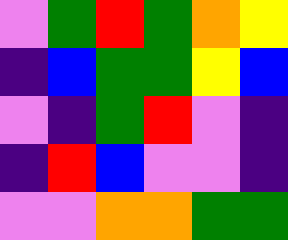[["violet", "green", "red", "green", "orange", "yellow"], ["indigo", "blue", "green", "green", "yellow", "blue"], ["violet", "indigo", "green", "red", "violet", "indigo"], ["indigo", "red", "blue", "violet", "violet", "indigo"], ["violet", "violet", "orange", "orange", "green", "green"]]